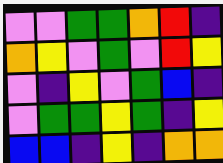[["violet", "violet", "green", "green", "orange", "red", "indigo"], ["orange", "yellow", "violet", "green", "violet", "red", "yellow"], ["violet", "indigo", "yellow", "violet", "green", "blue", "indigo"], ["violet", "green", "green", "yellow", "green", "indigo", "yellow"], ["blue", "blue", "indigo", "yellow", "indigo", "orange", "orange"]]